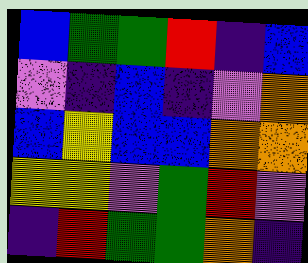[["blue", "green", "green", "red", "indigo", "blue"], ["violet", "indigo", "blue", "indigo", "violet", "orange"], ["blue", "yellow", "blue", "blue", "orange", "orange"], ["yellow", "yellow", "violet", "green", "red", "violet"], ["indigo", "red", "green", "green", "orange", "indigo"]]